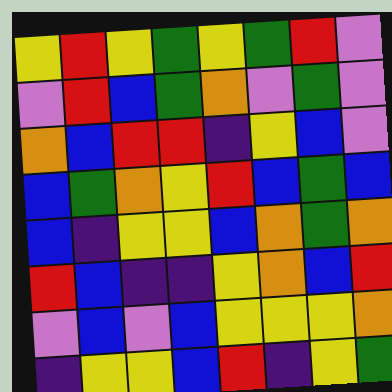[["yellow", "red", "yellow", "green", "yellow", "green", "red", "violet"], ["violet", "red", "blue", "green", "orange", "violet", "green", "violet"], ["orange", "blue", "red", "red", "indigo", "yellow", "blue", "violet"], ["blue", "green", "orange", "yellow", "red", "blue", "green", "blue"], ["blue", "indigo", "yellow", "yellow", "blue", "orange", "green", "orange"], ["red", "blue", "indigo", "indigo", "yellow", "orange", "blue", "red"], ["violet", "blue", "violet", "blue", "yellow", "yellow", "yellow", "orange"], ["indigo", "yellow", "yellow", "blue", "red", "indigo", "yellow", "green"]]